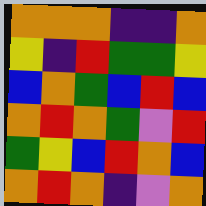[["orange", "orange", "orange", "indigo", "indigo", "orange"], ["yellow", "indigo", "red", "green", "green", "yellow"], ["blue", "orange", "green", "blue", "red", "blue"], ["orange", "red", "orange", "green", "violet", "red"], ["green", "yellow", "blue", "red", "orange", "blue"], ["orange", "red", "orange", "indigo", "violet", "orange"]]